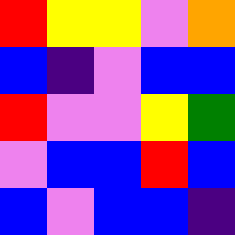[["red", "yellow", "yellow", "violet", "orange"], ["blue", "indigo", "violet", "blue", "blue"], ["red", "violet", "violet", "yellow", "green"], ["violet", "blue", "blue", "red", "blue"], ["blue", "violet", "blue", "blue", "indigo"]]